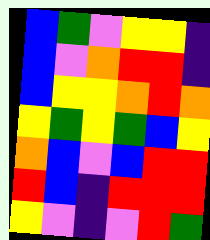[["blue", "green", "violet", "yellow", "yellow", "indigo"], ["blue", "violet", "orange", "red", "red", "indigo"], ["blue", "yellow", "yellow", "orange", "red", "orange"], ["yellow", "green", "yellow", "green", "blue", "yellow"], ["orange", "blue", "violet", "blue", "red", "red"], ["red", "blue", "indigo", "red", "red", "red"], ["yellow", "violet", "indigo", "violet", "red", "green"]]